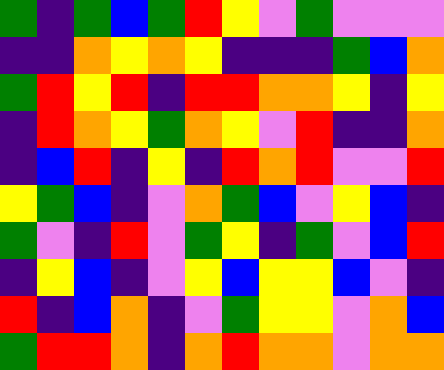[["green", "indigo", "green", "blue", "green", "red", "yellow", "violet", "green", "violet", "violet", "violet"], ["indigo", "indigo", "orange", "yellow", "orange", "yellow", "indigo", "indigo", "indigo", "green", "blue", "orange"], ["green", "red", "yellow", "red", "indigo", "red", "red", "orange", "orange", "yellow", "indigo", "yellow"], ["indigo", "red", "orange", "yellow", "green", "orange", "yellow", "violet", "red", "indigo", "indigo", "orange"], ["indigo", "blue", "red", "indigo", "yellow", "indigo", "red", "orange", "red", "violet", "violet", "red"], ["yellow", "green", "blue", "indigo", "violet", "orange", "green", "blue", "violet", "yellow", "blue", "indigo"], ["green", "violet", "indigo", "red", "violet", "green", "yellow", "indigo", "green", "violet", "blue", "red"], ["indigo", "yellow", "blue", "indigo", "violet", "yellow", "blue", "yellow", "yellow", "blue", "violet", "indigo"], ["red", "indigo", "blue", "orange", "indigo", "violet", "green", "yellow", "yellow", "violet", "orange", "blue"], ["green", "red", "red", "orange", "indigo", "orange", "red", "orange", "orange", "violet", "orange", "orange"]]